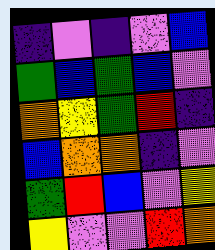[["indigo", "violet", "indigo", "violet", "blue"], ["green", "blue", "green", "blue", "violet"], ["orange", "yellow", "green", "red", "indigo"], ["blue", "orange", "orange", "indigo", "violet"], ["green", "red", "blue", "violet", "yellow"], ["yellow", "violet", "violet", "red", "orange"]]